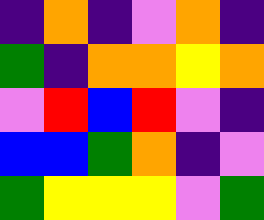[["indigo", "orange", "indigo", "violet", "orange", "indigo"], ["green", "indigo", "orange", "orange", "yellow", "orange"], ["violet", "red", "blue", "red", "violet", "indigo"], ["blue", "blue", "green", "orange", "indigo", "violet"], ["green", "yellow", "yellow", "yellow", "violet", "green"]]